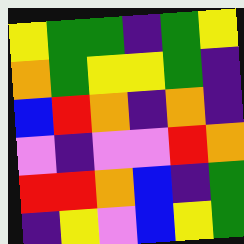[["yellow", "green", "green", "indigo", "green", "yellow"], ["orange", "green", "yellow", "yellow", "green", "indigo"], ["blue", "red", "orange", "indigo", "orange", "indigo"], ["violet", "indigo", "violet", "violet", "red", "orange"], ["red", "red", "orange", "blue", "indigo", "green"], ["indigo", "yellow", "violet", "blue", "yellow", "green"]]